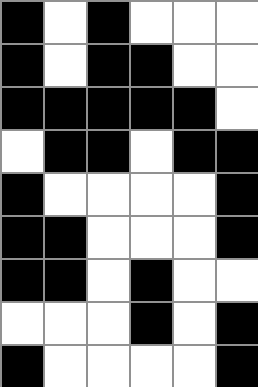[["black", "white", "black", "white", "white", "white"], ["black", "white", "black", "black", "white", "white"], ["black", "black", "black", "black", "black", "white"], ["white", "black", "black", "white", "black", "black"], ["black", "white", "white", "white", "white", "black"], ["black", "black", "white", "white", "white", "black"], ["black", "black", "white", "black", "white", "white"], ["white", "white", "white", "black", "white", "black"], ["black", "white", "white", "white", "white", "black"]]